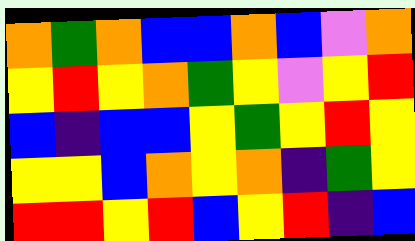[["orange", "green", "orange", "blue", "blue", "orange", "blue", "violet", "orange"], ["yellow", "red", "yellow", "orange", "green", "yellow", "violet", "yellow", "red"], ["blue", "indigo", "blue", "blue", "yellow", "green", "yellow", "red", "yellow"], ["yellow", "yellow", "blue", "orange", "yellow", "orange", "indigo", "green", "yellow"], ["red", "red", "yellow", "red", "blue", "yellow", "red", "indigo", "blue"]]